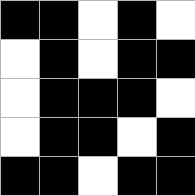[["black", "black", "white", "black", "white"], ["white", "black", "white", "black", "black"], ["white", "black", "black", "black", "white"], ["white", "black", "black", "white", "black"], ["black", "black", "white", "black", "black"]]